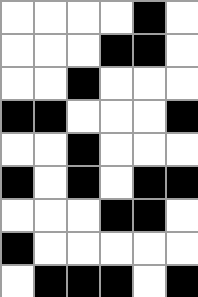[["white", "white", "white", "white", "black", "white"], ["white", "white", "white", "black", "black", "white"], ["white", "white", "black", "white", "white", "white"], ["black", "black", "white", "white", "white", "black"], ["white", "white", "black", "white", "white", "white"], ["black", "white", "black", "white", "black", "black"], ["white", "white", "white", "black", "black", "white"], ["black", "white", "white", "white", "white", "white"], ["white", "black", "black", "black", "white", "black"]]